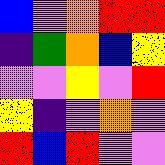[["blue", "violet", "orange", "red", "red"], ["indigo", "green", "orange", "blue", "yellow"], ["violet", "violet", "yellow", "violet", "red"], ["yellow", "indigo", "violet", "orange", "violet"], ["red", "blue", "red", "violet", "violet"]]